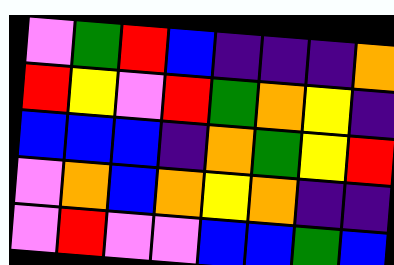[["violet", "green", "red", "blue", "indigo", "indigo", "indigo", "orange"], ["red", "yellow", "violet", "red", "green", "orange", "yellow", "indigo"], ["blue", "blue", "blue", "indigo", "orange", "green", "yellow", "red"], ["violet", "orange", "blue", "orange", "yellow", "orange", "indigo", "indigo"], ["violet", "red", "violet", "violet", "blue", "blue", "green", "blue"]]